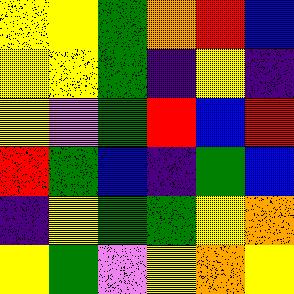[["yellow", "yellow", "green", "orange", "red", "blue"], ["yellow", "yellow", "green", "indigo", "yellow", "indigo"], ["yellow", "violet", "green", "red", "blue", "red"], ["red", "green", "blue", "indigo", "green", "blue"], ["indigo", "yellow", "green", "green", "yellow", "orange"], ["yellow", "green", "violet", "yellow", "orange", "yellow"]]